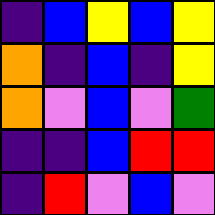[["indigo", "blue", "yellow", "blue", "yellow"], ["orange", "indigo", "blue", "indigo", "yellow"], ["orange", "violet", "blue", "violet", "green"], ["indigo", "indigo", "blue", "red", "red"], ["indigo", "red", "violet", "blue", "violet"]]